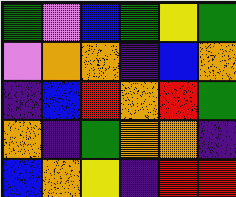[["green", "violet", "blue", "green", "yellow", "green"], ["violet", "orange", "orange", "indigo", "blue", "orange"], ["indigo", "blue", "red", "orange", "red", "green"], ["orange", "indigo", "green", "orange", "orange", "indigo"], ["blue", "orange", "yellow", "indigo", "red", "red"]]